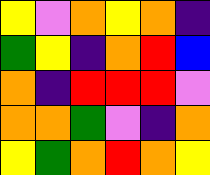[["yellow", "violet", "orange", "yellow", "orange", "indigo"], ["green", "yellow", "indigo", "orange", "red", "blue"], ["orange", "indigo", "red", "red", "red", "violet"], ["orange", "orange", "green", "violet", "indigo", "orange"], ["yellow", "green", "orange", "red", "orange", "yellow"]]